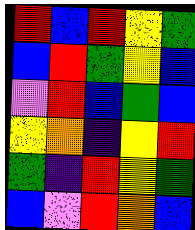[["red", "blue", "red", "yellow", "green"], ["blue", "red", "green", "yellow", "blue"], ["violet", "red", "blue", "green", "blue"], ["yellow", "orange", "indigo", "yellow", "red"], ["green", "indigo", "red", "yellow", "green"], ["blue", "violet", "red", "orange", "blue"]]